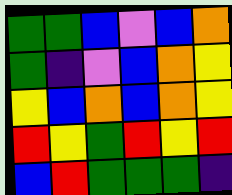[["green", "green", "blue", "violet", "blue", "orange"], ["green", "indigo", "violet", "blue", "orange", "yellow"], ["yellow", "blue", "orange", "blue", "orange", "yellow"], ["red", "yellow", "green", "red", "yellow", "red"], ["blue", "red", "green", "green", "green", "indigo"]]